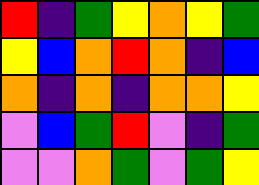[["red", "indigo", "green", "yellow", "orange", "yellow", "green"], ["yellow", "blue", "orange", "red", "orange", "indigo", "blue"], ["orange", "indigo", "orange", "indigo", "orange", "orange", "yellow"], ["violet", "blue", "green", "red", "violet", "indigo", "green"], ["violet", "violet", "orange", "green", "violet", "green", "yellow"]]